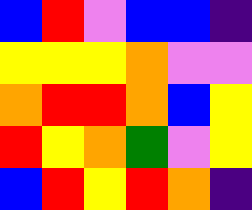[["blue", "red", "violet", "blue", "blue", "indigo"], ["yellow", "yellow", "yellow", "orange", "violet", "violet"], ["orange", "red", "red", "orange", "blue", "yellow"], ["red", "yellow", "orange", "green", "violet", "yellow"], ["blue", "red", "yellow", "red", "orange", "indigo"]]